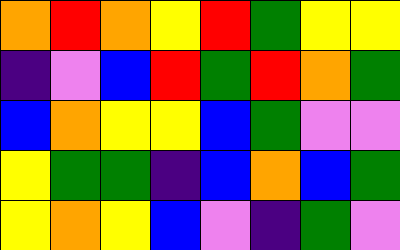[["orange", "red", "orange", "yellow", "red", "green", "yellow", "yellow"], ["indigo", "violet", "blue", "red", "green", "red", "orange", "green"], ["blue", "orange", "yellow", "yellow", "blue", "green", "violet", "violet"], ["yellow", "green", "green", "indigo", "blue", "orange", "blue", "green"], ["yellow", "orange", "yellow", "blue", "violet", "indigo", "green", "violet"]]